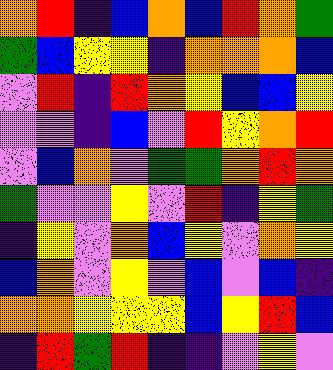[["orange", "red", "indigo", "blue", "orange", "blue", "red", "orange", "green"], ["green", "blue", "yellow", "yellow", "indigo", "orange", "orange", "orange", "blue"], ["violet", "red", "indigo", "red", "orange", "yellow", "blue", "blue", "yellow"], ["violet", "violet", "indigo", "blue", "violet", "red", "yellow", "orange", "red"], ["violet", "blue", "orange", "violet", "green", "green", "orange", "red", "orange"], ["green", "violet", "violet", "yellow", "violet", "red", "indigo", "yellow", "green"], ["indigo", "yellow", "violet", "orange", "blue", "yellow", "violet", "orange", "yellow"], ["blue", "orange", "violet", "yellow", "violet", "blue", "violet", "blue", "indigo"], ["orange", "orange", "yellow", "yellow", "yellow", "blue", "yellow", "red", "blue"], ["indigo", "red", "green", "red", "indigo", "indigo", "violet", "yellow", "violet"]]